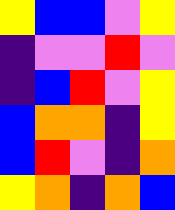[["yellow", "blue", "blue", "violet", "yellow"], ["indigo", "violet", "violet", "red", "violet"], ["indigo", "blue", "red", "violet", "yellow"], ["blue", "orange", "orange", "indigo", "yellow"], ["blue", "red", "violet", "indigo", "orange"], ["yellow", "orange", "indigo", "orange", "blue"]]